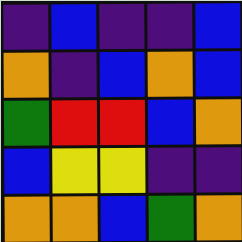[["indigo", "blue", "indigo", "indigo", "blue"], ["orange", "indigo", "blue", "orange", "blue"], ["green", "red", "red", "blue", "orange"], ["blue", "yellow", "yellow", "indigo", "indigo"], ["orange", "orange", "blue", "green", "orange"]]